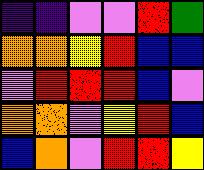[["indigo", "indigo", "violet", "violet", "red", "green"], ["orange", "orange", "yellow", "red", "blue", "blue"], ["violet", "red", "red", "red", "blue", "violet"], ["orange", "orange", "violet", "yellow", "red", "blue"], ["blue", "orange", "violet", "red", "red", "yellow"]]